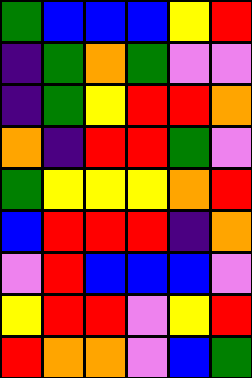[["green", "blue", "blue", "blue", "yellow", "red"], ["indigo", "green", "orange", "green", "violet", "violet"], ["indigo", "green", "yellow", "red", "red", "orange"], ["orange", "indigo", "red", "red", "green", "violet"], ["green", "yellow", "yellow", "yellow", "orange", "red"], ["blue", "red", "red", "red", "indigo", "orange"], ["violet", "red", "blue", "blue", "blue", "violet"], ["yellow", "red", "red", "violet", "yellow", "red"], ["red", "orange", "orange", "violet", "blue", "green"]]